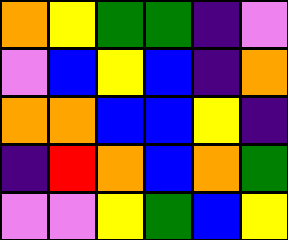[["orange", "yellow", "green", "green", "indigo", "violet"], ["violet", "blue", "yellow", "blue", "indigo", "orange"], ["orange", "orange", "blue", "blue", "yellow", "indigo"], ["indigo", "red", "orange", "blue", "orange", "green"], ["violet", "violet", "yellow", "green", "blue", "yellow"]]